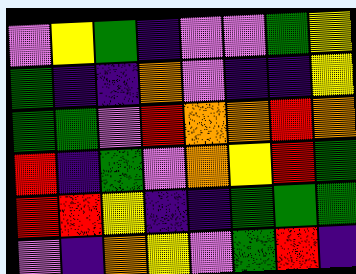[["violet", "yellow", "green", "indigo", "violet", "violet", "green", "yellow"], ["green", "indigo", "indigo", "orange", "violet", "indigo", "indigo", "yellow"], ["green", "green", "violet", "red", "orange", "orange", "red", "orange"], ["red", "indigo", "green", "violet", "orange", "yellow", "red", "green"], ["red", "red", "yellow", "indigo", "indigo", "green", "green", "green"], ["violet", "indigo", "orange", "yellow", "violet", "green", "red", "indigo"]]